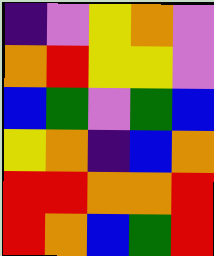[["indigo", "violet", "yellow", "orange", "violet"], ["orange", "red", "yellow", "yellow", "violet"], ["blue", "green", "violet", "green", "blue"], ["yellow", "orange", "indigo", "blue", "orange"], ["red", "red", "orange", "orange", "red"], ["red", "orange", "blue", "green", "red"]]